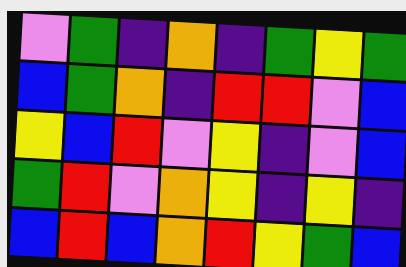[["violet", "green", "indigo", "orange", "indigo", "green", "yellow", "green"], ["blue", "green", "orange", "indigo", "red", "red", "violet", "blue"], ["yellow", "blue", "red", "violet", "yellow", "indigo", "violet", "blue"], ["green", "red", "violet", "orange", "yellow", "indigo", "yellow", "indigo"], ["blue", "red", "blue", "orange", "red", "yellow", "green", "blue"]]